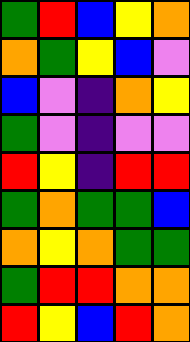[["green", "red", "blue", "yellow", "orange"], ["orange", "green", "yellow", "blue", "violet"], ["blue", "violet", "indigo", "orange", "yellow"], ["green", "violet", "indigo", "violet", "violet"], ["red", "yellow", "indigo", "red", "red"], ["green", "orange", "green", "green", "blue"], ["orange", "yellow", "orange", "green", "green"], ["green", "red", "red", "orange", "orange"], ["red", "yellow", "blue", "red", "orange"]]